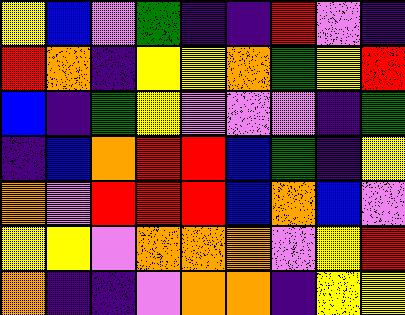[["yellow", "blue", "violet", "green", "indigo", "indigo", "red", "violet", "indigo"], ["red", "orange", "indigo", "yellow", "yellow", "orange", "green", "yellow", "red"], ["blue", "indigo", "green", "yellow", "violet", "violet", "violet", "indigo", "green"], ["indigo", "blue", "orange", "red", "red", "blue", "green", "indigo", "yellow"], ["orange", "violet", "red", "red", "red", "blue", "orange", "blue", "violet"], ["yellow", "yellow", "violet", "orange", "orange", "orange", "violet", "yellow", "red"], ["orange", "indigo", "indigo", "violet", "orange", "orange", "indigo", "yellow", "yellow"]]